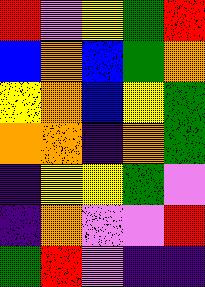[["red", "violet", "yellow", "green", "red"], ["blue", "orange", "blue", "green", "orange"], ["yellow", "orange", "blue", "yellow", "green"], ["orange", "orange", "indigo", "orange", "green"], ["indigo", "yellow", "yellow", "green", "violet"], ["indigo", "orange", "violet", "violet", "red"], ["green", "red", "violet", "indigo", "indigo"]]